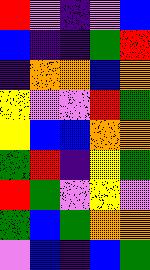[["red", "violet", "indigo", "violet", "blue"], ["blue", "indigo", "indigo", "green", "red"], ["indigo", "orange", "orange", "blue", "orange"], ["yellow", "violet", "violet", "red", "green"], ["yellow", "blue", "blue", "orange", "orange"], ["green", "red", "indigo", "yellow", "green"], ["red", "green", "violet", "yellow", "violet"], ["green", "blue", "green", "orange", "orange"], ["violet", "blue", "indigo", "blue", "green"]]